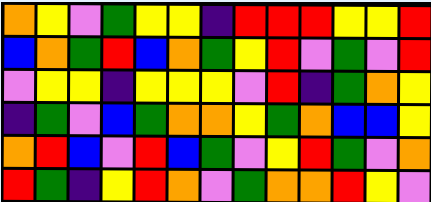[["orange", "yellow", "violet", "green", "yellow", "yellow", "indigo", "red", "red", "red", "yellow", "yellow", "red"], ["blue", "orange", "green", "red", "blue", "orange", "green", "yellow", "red", "violet", "green", "violet", "red"], ["violet", "yellow", "yellow", "indigo", "yellow", "yellow", "yellow", "violet", "red", "indigo", "green", "orange", "yellow"], ["indigo", "green", "violet", "blue", "green", "orange", "orange", "yellow", "green", "orange", "blue", "blue", "yellow"], ["orange", "red", "blue", "violet", "red", "blue", "green", "violet", "yellow", "red", "green", "violet", "orange"], ["red", "green", "indigo", "yellow", "red", "orange", "violet", "green", "orange", "orange", "red", "yellow", "violet"]]